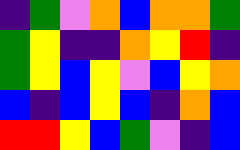[["indigo", "green", "violet", "orange", "blue", "orange", "orange", "green"], ["green", "yellow", "indigo", "indigo", "orange", "yellow", "red", "indigo"], ["green", "yellow", "blue", "yellow", "violet", "blue", "yellow", "orange"], ["blue", "indigo", "blue", "yellow", "blue", "indigo", "orange", "blue"], ["red", "red", "yellow", "blue", "green", "violet", "indigo", "blue"]]